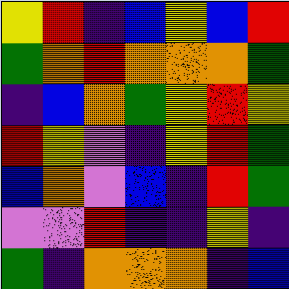[["yellow", "red", "indigo", "blue", "yellow", "blue", "red"], ["green", "orange", "red", "orange", "orange", "orange", "green"], ["indigo", "blue", "orange", "green", "yellow", "red", "yellow"], ["red", "yellow", "violet", "indigo", "yellow", "red", "green"], ["blue", "orange", "violet", "blue", "indigo", "red", "green"], ["violet", "violet", "red", "indigo", "indigo", "yellow", "indigo"], ["green", "indigo", "orange", "orange", "orange", "indigo", "blue"]]